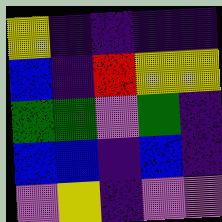[["yellow", "indigo", "indigo", "indigo", "indigo"], ["blue", "indigo", "red", "yellow", "yellow"], ["green", "green", "violet", "green", "indigo"], ["blue", "blue", "indigo", "blue", "indigo"], ["violet", "yellow", "indigo", "violet", "violet"]]